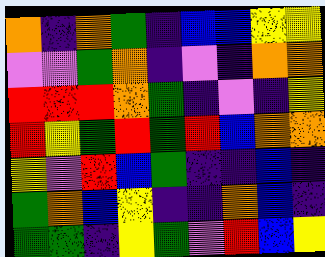[["orange", "indigo", "orange", "green", "indigo", "blue", "blue", "yellow", "yellow"], ["violet", "violet", "green", "orange", "indigo", "violet", "indigo", "orange", "orange"], ["red", "red", "red", "orange", "green", "indigo", "violet", "indigo", "yellow"], ["red", "yellow", "green", "red", "green", "red", "blue", "orange", "orange"], ["yellow", "violet", "red", "blue", "green", "indigo", "indigo", "blue", "indigo"], ["green", "orange", "blue", "yellow", "indigo", "indigo", "orange", "blue", "indigo"], ["green", "green", "indigo", "yellow", "green", "violet", "red", "blue", "yellow"]]